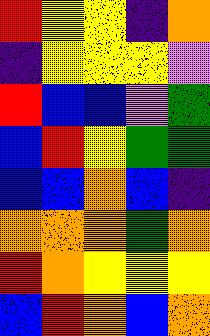[["red", "yellow", "yellow", "indigo", "orange"], ["indigo", "yellow", "yellow", "yellow", "violet"], ["red", "blue", "blue", "violet", "green"], ["blue", "red", "yellow", "green", "green"], ["blue", "blue", "orange", "blue", "indigo"], ["orange", "orange", "orange", "green", "orange"], ["red", "orange", "yellow", "yellow", "yellow"], ["blue", "red", "orange", "blue", "orange"]]